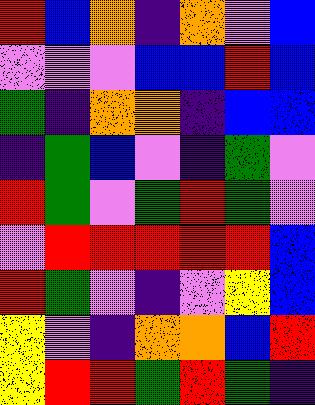[["red", "blue", "orange", "indigo", "orange", "violet", "blue"], ["violet", "violet", "violet", "blue", "blue", "red", "blue"], ["green", "indigo", "orange", "orange", "indigo", "blue", "blue"], ["indigo", "green", "blue", "violet", "indigo", "green", "violet"], ["red", "green", "violet", "green", "red", "green", "violet"], ["violet", "red", "red", "red", "red", "red", "blue"], ["red", "green", "violet", "indigo", "violet", "yellow", "blue"], ["yellow", "violet", "indigo", "orange", "orange", "blue", "red"], ["yellow", "red", "red", "green", "red", "green", "indigo"]]